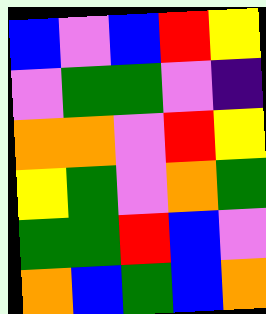[["blue", "violet", "blue", "red", "yellow"], ["violet", "green", "green", "violet", "indigo"], ["orange", "orange", "violet", "red", "yellow"], ["yellow", "green", "violet", "orange", "green"], ["green", "green", "red", "blue", "violet"], ["orange", "blue", "green", "blue", "orange"]]